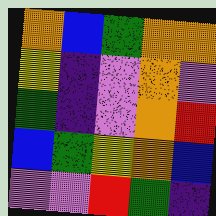[["orange", "blue", "green", "orange", "orange"], ["yellow", "indigo", "violet", "orange", "violet"], ["green", "indigo", "violet", "orange", "red"], ["blue", "green", "yellow", "orange", "blue"], ["violet", "violet", "red", "green", "indigo"]]